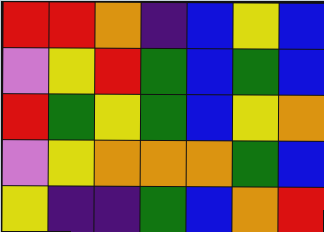[["red", "red", "orange", "indigo", "blue", "yellow", "blue"], ["violet", "yellow", "red", "green", "blue", "green", "blue"], ["red", "green", "yellow", "green", "blue", "yellow", "orange"], ["violet", "yellow", "orange", "orange", "orange", "green", "blue"], ["yellow", "indigo", "indigo", "green", "blue", "orange", "red"]]